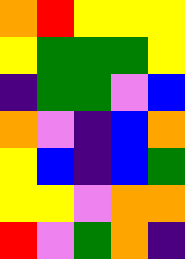[["orange", "red", "yellow", "yellow", "yellow"], ["yellow", "green", "green", "green", "yellow"], ["indigo", "green", "green", "violet", "blue"], ["orange", "violet", "indigo", "blue", "orange"], ["yellow", "blue", "indigo", "blue", "green"], ["yellow", "yellow", "violet", "orange", "orange"], ["red", "violet", "green", "orange", "indigo"]]